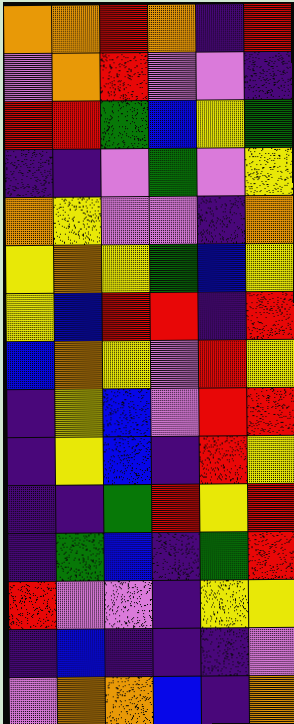[["orange", "orange", "red", "orange", "indigo", "red"], ["violet", "orange", "red", "violet", "violet", "indigo"], ["red", "red", "green", "blue", "yellow", "green"], ["indigo", "indigo", "violet", "green", "violet", "yellow"], ["orange", "yellow", "violet", "violet", "indigo", "orange"], ["yellow", "orange", "yellow", "green", "blue", "yellow"], ["yellow", "blue", "red", "red", "indigo", "red"], ["blue", "orange", "yellow", "violet", "red", "yellow"], ["indigo", "yellow", "blue", "violet", "red", "red"], ["indigo", "yellow", "blue", "indigo", "red", "yellow"], ["indigo", "indigo", "green", "red", "yellow", "red"], ["indigo", "green", "blue", "indigo", "green", "red"], ["red", "violet", "violet", "indigo", "yellow", "yellow"], ["indigo", "blue", "indigo", "indigo", "indigo", "violet"], ["violet", "orange", "orange", "blue", "indigo", "orange"]]